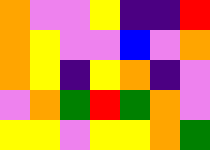[["orange", "violet", "violet", "yellow", "indigo", "indigo", "red"], ["orange", "yellow", "violet", "violet", "blue", "violet", "orange"], ["orange", "yellow", "indigo", "yellow", "orange", "indigo", "violet"], ["violet", "orange", "green", "red", "green", "orange", "violet"], ["yellow", "yellow", "violet", "yellow", "yellow", "orange", "green"]]